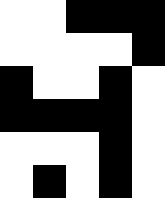[["white", "white", "black", "black", "black"], ["white", "white", "white", "white", "black"], ["black", "white", "white", "black", "white"], ["black", "black", "black", "black", "white"], ["white", "white", "white", "black", "white"], ["white", "black", "white", "black", "white"]]